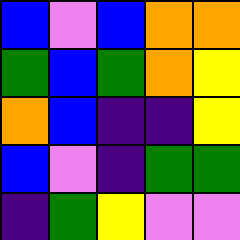[["blue", "violet", "blue", "orange", "orange"], ["green", "blue", "green", "orange", "yellow"], ["orange", "blue", "indigo", "indigo", "yellow"], ["blue", "violet", "indigo", "green", "green"], ["indigo", "green", "yellow", "violet", "violet"]]